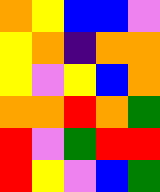[["orange", "yellow", "blue", "blue", "violet"], ["yellow", "orange", "indigo", "orange", "orange"], ["yellow", "violet", "yellow", "blue", "orange"], ["orange", "orange", "red", "orange", "green"], ["red", "violet", "green", "red", "red"], ["red", "yellow", "violet", "blue", "green"]]